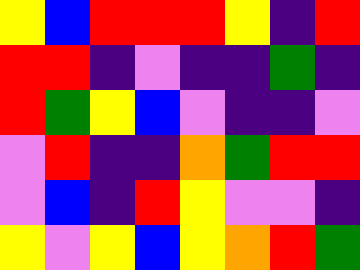[["yellow", "blue", "red", "red", "red", "yellow", "indigo", "red"], ["red", "red", "indigo", "violet", "indigo", "indigo", "green", "indigo"], ["red", "green", "yellow", "blue", "violet", "indigo", "indigo", "violet"], ["violet", "red", "indigo", "indigo", "orange", "green", "red", "red"], ["violet", "blue", "indigo", "red", "yellow", "violet", "violet", "indigo"], ["yellow", "violet", "yellow", "blue", "yellow", "orange", "red", "green"]]